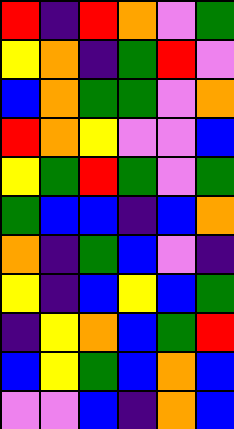[["red", "indigo", "red", "orange", "violet", "green"], ["yellow", "orange", "indigo", "green", "red", "violet"], ["blue", "orange", "green", "green", "violet", "orange"], ["red", "orange", "yellow", "violet", "violet", "blue"], ["yellow", "green", "red", "green", "violet", "green"], ["green", "blue", "blue", "indigo", "blue", "orange"], ["orange", "indigo", "green", "blue", "violet", "indigo"], ["yellow", "indigo", "blue", "yellow", "blue", "green"], ["indigo", "yellow", "orange", "blue", "green", "red"], ["blue", "yellow", "green", "blue", "orange", "blue"], ["violet", "violet", "blue", "indigo", "orange", "blue"]]